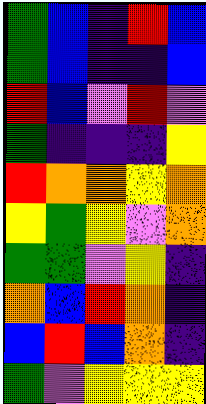[["green", "blue", "indigo", "red", "blue"], ["green", "blue", "indigo", "indigo", "blue"], ["red", "blue", "violet", "red", "violet"], ["green", "indigo", "indigo", "indigo", "yellow"], ["red", "orange", "orange", "yellow", "orange"], ["yellow", "green", "yellow", "violet", "orange"], ["green", "green", "violet", "yellow", "indigo"], ["orange", "blue", "red", "orange", "indigo"], ["blue", "red", "blue", "orange", "indigo"], ["green", "violet", "yellow", "yellow", "yellow"]]